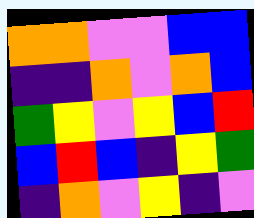[["orange", "orange", "violet", "violet", "blue", "blue"], ["indigo", "indigo", "orange", "violet", "orange", "blue"], ["green", "yellow", "violet", "yellow", "blue", "red"], ["blue", "red", "blue", "indigo", "yellow", "green"], ["indigo", "orange", "violet", "yellow", "indigo", "violet"]]